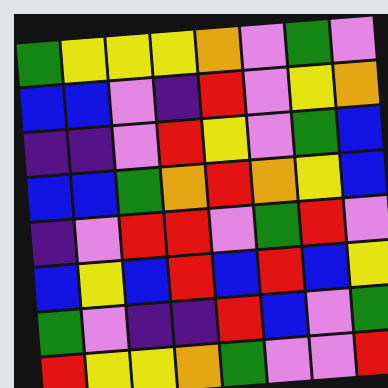[["green", "yellow", "yellow", "yellow", "orange", "violet", "green", "violet"], ["blue", "blue", "violet", "indigo", "red", "violet", "yellow", "orange"], ["indigo", "indigo", "violet", "red", "yellow", "violet", "green", "blue"], ["blue", "blue", "green", "orange", "red", "orange", "yellow", "blue"], ["indigo", "violet", "red", "red", "violet", "green", "red", "violet"], ["blue", "yellow", "blue", "red", "blue", "red", "blue", "yellow"], ["green", "violet", "indigo", "indigo", "red", "blue", "violet", "green"], ["red", "yellow", "yellow", "orange", "green", "violet", "violet", "red"]]